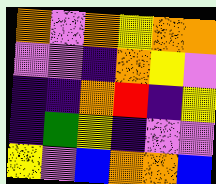[["orange", "violet", "orange", "yellow", "orange", "orange"], ["violet", "violet", "indigo", "orange", "yellow", "violet"], ["indigo", "indigo", "orange", "red", "indigo", "yellow"], ["indigo", "green", "yellow", "indigo", "violet", "violet"], ["yellow", "violet", "blue", "orange", "orange", "blue"]]